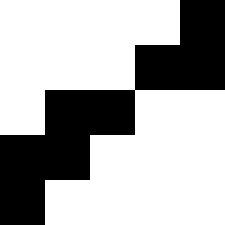[["white", "white", "white", "white", "black"], ["white", "white", "white", "black", "black"], ["white", "black", "black", "white", "white"], ["black", "black", "white", "white", "white"], ["black", "white", "white", "white", "white"]]